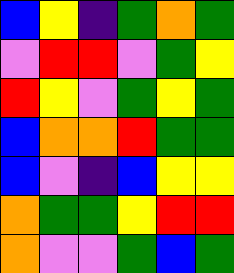[["blue", "yellow", "indigo", "green", "orange", "green"], ["violet", "red", "red", "violet", "green", "yellow"], ["red", "yellow", "violet", "green", "yellow", "green"], ["blue", "orange", "orange", "red", "green", "green"], ["blue", "violet", "indigo", "blue", "yellow", "yellow"], ["orange", "green", "green", "yellow", "red", "red"], ["orange", "violet", "violet", "green", "blue", "green"]]